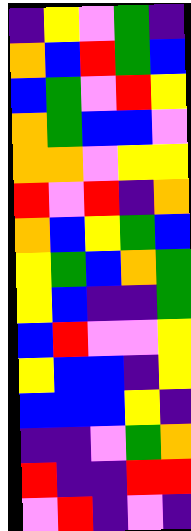[["indigo", "yellow", "violet", "green", "indigo"], ["orange", "blue", "red", "green", "blue"], ["blue", "green", "violet", "red", "yellow"], ["orange", "green", "blue", "blue", "violet"], ["orange", "orange", "violet", "yellow", "yellow"], ["red", "violet", "red", "indigo", "orange"], ["orange", "blue", "yellow", "green", "blue"], ["yellow", "green", "blue", "orange", "green"], ["yellow", "blue", "indigo", "indigo", "green"], ["blue", "red", "violet", "violet", "yellow"], ["yellow", "blue", "blue", "indigo", "yellow"], ["blue", "blue", "blue", "yellow", "indigo"], ["indigo", "indigo", "violet", "green", "orange"], ["red", "indigo", "indigo", "red", "red"], ["violet", "red", "indigo", "violet", "indigo"]]